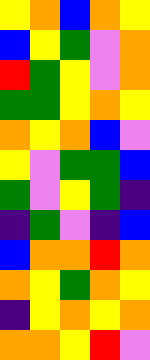[["yellow", "orange", "blue", "orange", "yellow"], ["blue", "yellow", "green", "violet", "orange"], ["red", "green", "yellow", "violet", "orange"], ["green", "green", "yellow", "orange", "yellow"], ["orange", "yellow", "orange", "blue", "violet"], ["yellow", "violet", "green", "green", "blue"], ["green", "violet", "yellow", "green", "indigo"], ["indigo", "green", "violet", "indigo", "blue"], ["blue", "orange", "orange", "red", "orange"], ["orange", "yellow", "green", "orange", "yellow"], ["indigo", "yellow", "orange", "yellow", "orange"], ["orange", "orange", "yellow", "red", "violet"]]